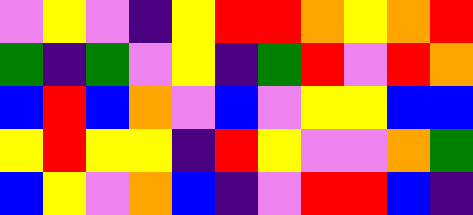[["violet", "yellow", "violet", "indigo", "yellow", "red", "red", "orange", "yellow", "orange", "red"], ["green", "indigo", "green", "violet", "yellow", "indigo", "green", "red", "violet", "red", "orange"], ["blue", "red", "blue", "orange", "violet", "blue", "violet", "yellow", "yellow", "blue", "blue"], ["yellow", "red", "yellow", "yellow", "indigo", "red", "yellow", "violet", "violet", "orange", "green"], ["blue", "yellow", "violet", "orange", "blue", "indigo", "violet", "red", "red", "blue", "indigo"]]